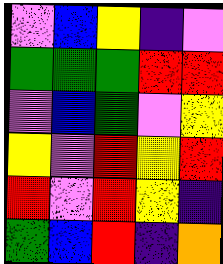[["violet", "blue", "yellow", "indigo", "violet"], ["green", "green", "green", "red", "red"], ["violet", "blue", "green", "violet", "yellow"], ["yellow", "violet", "red", "yellow", "red"], ["red", "violet", "red", "yellow", "indigo"], ["green", "blue", "red", "indigo", "orange"]]